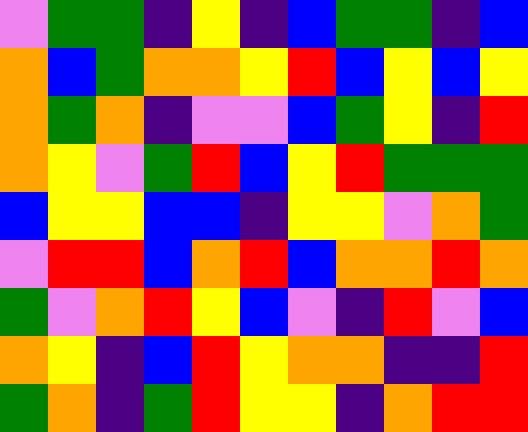[["violet", "green", "green", "indigo", "yellow", "indigo", "blue", "green", "green", "indigo", "blue"], ["orange", "blue", "green", "orange", "orange", "yellow", "red", "blue", "yellow", "blue", "yellow"], ["orange", "green", "orange", "indigo", "violet", "violet", "blue", "green", "yellow", "indigo", "red"], ["orange", "yellow", "violet", "green", "red", "blue", "yellow", "red", "green", "green", "green"], ["blue", "yellow", "yellow", "blue", "blue", "indigo", "yellow", "yellow", "violet", "orange", "green"], ["violet", "red", "red", "blue", "orange", "red", "blue", "orange", "orange", "red", "orange"], ["green", "violet", "orange", "red", "yellow", "blue", "violet", "indigo", "red", "violet", "blue"], ["orange", "yellow", "indigo", "blue", "red", "yellow", "orange", "orange", "indigo", "indigo", "red"], ["green", "orange", "indigo", "green", "red", "yellow", "yellow", "indigo", "orange", "red", "red"]]